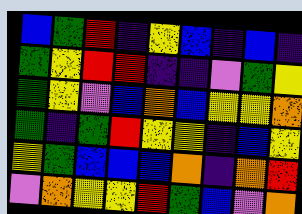[["blue", "green", "red", "indigo", "yellow", "blue", "indigo", "blue", "indigo"], ["green", "yellow", "red", "red", "indigo", "indigo", "violet", "green", "yellow"], ["green", "yellow", "violet", "blue", "orange", "blue", "yellow", "yellow", "orange"], ["green", "indigo", "green", "red", "yellow", "yellow", "indigo", "blue", "yellow"], ["yellow", "green", "blue", "blue", "blue", "orange", "indigo", "orange", "red"], ["violet", "orange", "yellow", "yellow", "red", "green", "blue", "violet", "orange"]]